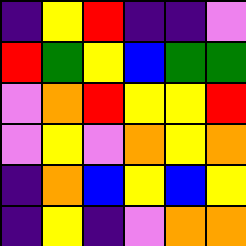[["indigo", "yellow", "red", "indigo", "indigo", "violet"], ["red", "green", "yellow", "blue", "green", "green"], ["violet", "orange", "red", "yellow", "yellow", "red"], ["violet", "yellow", "violet", "orange", "yellow", "orange"], ["indigo", "orange", "blue", "yellow", "blue", "yellow"], ["indigo", "yellow", "indigo", "violet", "orange", "orange"]]